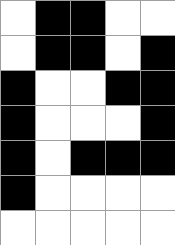[["white", "black", "black", "white", "white"], ["white", "black", "black", "white", "black"], ["black", "white", "white", "black", "black"], ["black", "white", "white", "white", "black"], ["black", "white", "black", "black", "black"], ["black", "white", "white", "white", "white"], ["white", "white", "white", "white", "white"]]